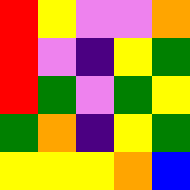[["red", "yellow", "violet", "violet", "orange"], ["red", "violet", "indigo", "yellow", "green"], ["red", "green", "violet", "green", "yellow"], ["green", "orange", "indigo", "yellow", "green"], ["yellow", "yellow", "yellow", "orange", "blue"]]